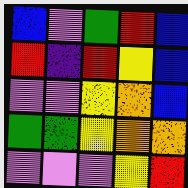[["blue", "violet", "green", "red", "blue"], ["red", "indigo", "red", "yellow", "blue"], ["violet", "violet", "yellow", "orange", "blue"], ["green", "green", "yellow", "orange", "orange"], ["violet", "violet", "violet", "yellow", "red"]]